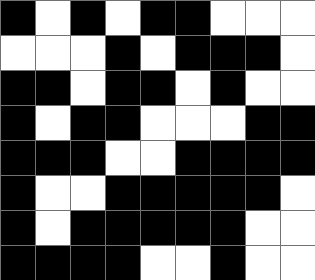[["black", "white", "black", "white", "black", "black", "white", "white", "white"], ["white", "white", "white", "black", "white", "black", "black", "black", "white"], ["black", "black", "white", "black", "black", "white", "black", "white", "white"], ["black", "white", "black", "black", "white", "white", "white", "black", "black"], ["black", "black", "black", "white", "white", "black", "black", "black", "black"], ["black", "white", "white", "black", "black", "black", "black", "black", "white"], ["black", "white", "black", "black", "black", "black", "black", "white", "white"], ["black", "black", "black", "black", "white", "white", "black", "white", "white"]]